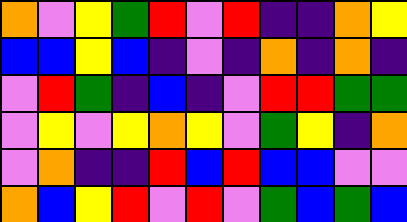[["orange", "violet", "yellow", "green", "red", "violet", "red", "indigo", "indigo", "orange", "yellow"], ["blue", "blue", "yellow", "blue", "indigo", "violet", "indigo", "orange", "indigo", "orange", "indigo"], ["violet", "red", "green", "indigo", "blue", "indigo", "violet", "red", "red", "green", "green"], ["violet", "yellow", "violet", "yellow", "orange", "yellow", "violet", "green", "yellow", "indigo", "orange"], ["violet", "orange", "indigo", "indigo", "red", "blue", "red", "blue", "blue", "violet", "violet"], ["orange", "blue", "yellow", "red", "violet", "red", "violet", "green", "blue", "green", "blue"]]